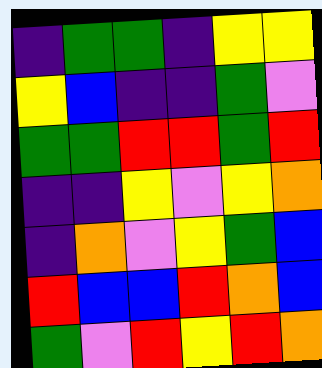[["indigo", "green", "green", "indigo", "yellow", "yellow"], ["yellow", "blue", "indigo", "indigo", "green", "violet"], ["green", "green", "red", "red", "green", "red"], ["indigo", "indigo", "yellow", "violet", "yellow", "orange"], ["indigo", "orange", "violet", "yellow", "green", "blue"], ["red", "blue", "blue", "red", "orange", "blue"], ["green", "violet", "red", "yellow", "red", "orange"]]